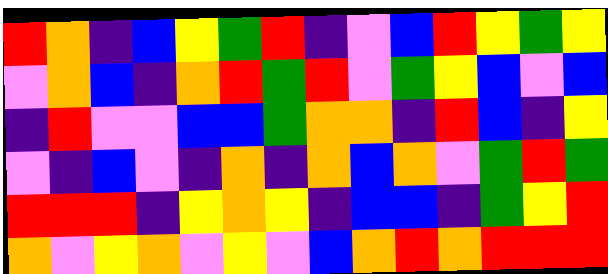[["red", "orange", "indigo", "blue", "yellow", "green", "red", "indigo", "violet", "blue", "red", "yellow", "green", "yellow"], ["violet", "orange", "blue", "indigo", "orange", "red", "green", "red", "violet", "green", "yellow", "blue", "violet", "blue"], ["indigo", "red", "violet", "violet", "blue", "blue", "green", "orange", "orange", "indigo", "red", "blue", "indigo", "yellow"], ["violet", "indigo", "blue", "violet", "indigo", "orange", "indigo", "orange", "blue", "orange", "violet", "green", "red", "green"], ["red", "red", "red", "indigo", "yellow", "orange", "yellow", "indigo", "blue", "blue", "indigo", "green", "yellow", "red"], ["orange", "violet", "yellow", "orange", "violet", "yellow", "violet", "blue", "orange", "red", "orange", "red", "red", "red"]]